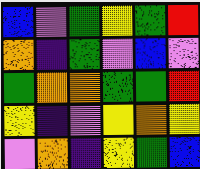[["blue", "violet", "green", "yellow", "green", "red"], ["orange", "indigo", "green", "violet", "blue", "violet"], ["green", "orange", "orange", "green", "green", "red"], ["yellow", "indigo", "violet", "yellow", "orange", "yellow"], ["violet", "orange", "indigo", "yellow", "green", "blue"]]